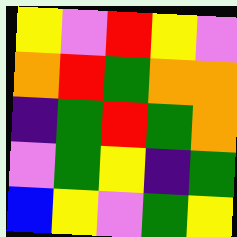[["yellow", "violet", "red", "yellow", "violet"], ["orange", "red", "green", "orange", "orange"], ["indigo", "green", "red", "green", "orange"], ["violet", "green", "yellow", "indigo", "green"], ["blue", "yellow", "violet", "green", "yellow"]]